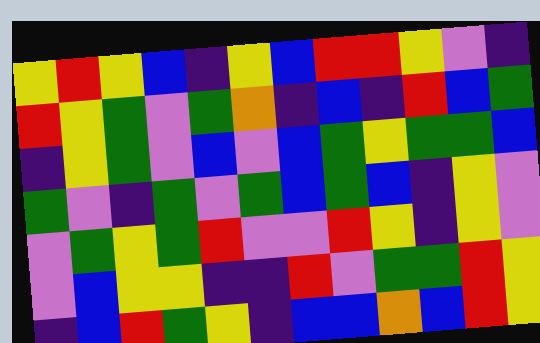[["yellow", "red", "yellow", "blue", "indigo", "yellow", "blue", "red", "red", "yellow", "violet", "indigo"], ["red", "yellow", "green", "violet", "green", "orange", "indigo", "blue", "indigo", "red", "blue", "green"], ["indigo", "yellow", "green", "violet", "blue", "violet", "blue", "green", "yellow", "green", "green", "blue"], ["green", "violet", "indigo", "green", "violet", "green", "blue", "green", "blue", "indigo", "yellow", "violet"], ["violet", "green", "yellow", "green", "red", "violet", "violet", "red", "yellow", "indigo", "yellow", "violet"], ["violet", "blue", "yellow", "yellow", "indigo", "indigo", "red", "violet", "green", "green", "red", "yellow"], ["indigo", "blue", "red", "green", "yellow", "indigo", "blue", "blue", "orange", "blue", "red", "yellow"]]